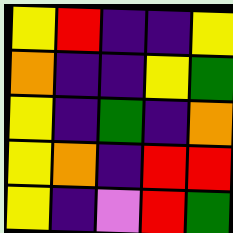[["yellow", "red", "indigo", "indigo", "yellow"], ["orange", "indigo", "indigo", "yellow", "green"], ["yellow", "indigo", "green", "indigo", "orange"], ["yellow", "orange", "indigo", "red", "red"], ["yellow", "indigo", "violet", "red", "green"]]